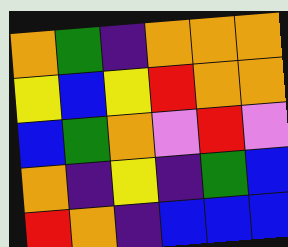[["orange", "green", "indigo", "orange", "orange", "orange"], ["yellow", "blue", "yellow", "red", "orange", "orange"], ["blue", "green", "orange", "violet", "red", "violet"], ["orange", "indigo", "yellow", "indigo", "green", "blue"], ["red", "orange", "indigo", "blue", "blue", "blue"]]